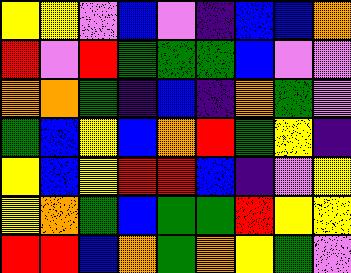[["yellow", "yellow", "violet", "blue", "violet", "indigo", "blue", "blue", "orange"], ["red", "violet", "red", "green", "green", "green", "blue", "violet", "violet"], ["orange", "orange", "green", "indigo", "blue", "indigo", "orange", "green", "violet"], ["green", "blue", "yellow", "blue", "orange", "red", "green", "yellow", "indigo"], ["yellow", "blue", "yellow", "red", "red", "blue", "indigo", "violet", "yellow"], ["yellow", "orange", "green", "blue", "green", "green", "red", "yellow", "yellow"], ["red", "red", "blue", "orange", "green", "orange", "yellow", "green", "violet"]]